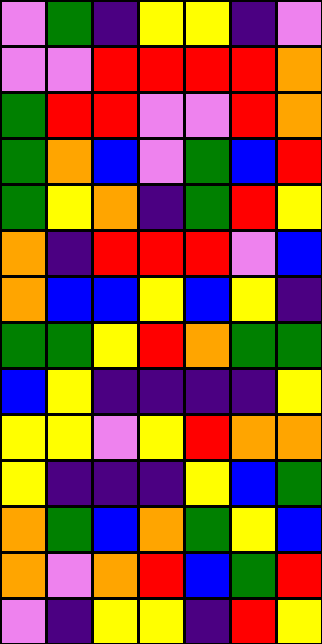[["violet", "green", "indigo", "yellow", "yellow", "indigo", "violet"], ["violet", "violet", "red", "red", "red", "red", "orange"], ["green", "red", "red", "violet", "violet", "red", "orange"], ["green", "orange", "blue", "violet", "green", "blue", "red"], ["green", "yellow", "orange", "indigo", "green", "red", "yellow"], ["orange", "indigo", "red", "red", "red", "violet", "blue"], ["orange", "blue", "blue", "yellow", "blue", "yellow", "indigo"], ["green", "green", "yellow", "red", "orange", "green", "green"], ["blue", "yellow", "indigo", "indigo", "indigo", "indigo", "yellow"], ["yellow", "yellow", "violet", "yellow", "red", "orange", "orange"], ["yellow", "indigo", "indigo", "indigo", "yellow", "blue", "green"], ["orange", "green", "blue", "orange", "green", "yellow", "blue"], ["orange", "violet", "orange", "red", "blue", "green", "red"], ["violet", "indigo", "yellow", "yellow", "indigo", "red", "yellow"]]